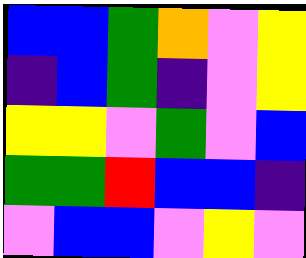[["blue", "blue", "green", "orange", "violet", "yellow"], ["indigo", "blue", "green", "indigo", "violet", "yellow"], ["yellow", "yellow", "violet", "green", "violet", "blue"], ["green", "green", "red", "blue", "blue", "indigo"], ["violet", "blue", "blue", "violet", "yellow", "violet"]]